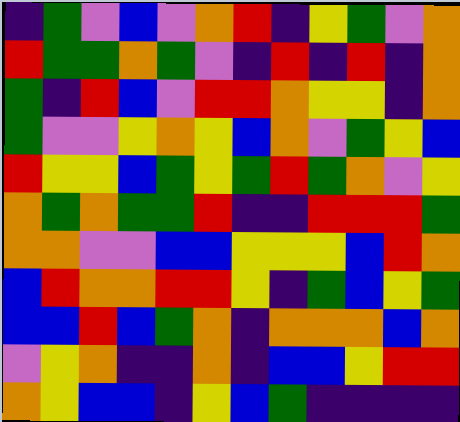[["indigo", "green", "violet", "blue", "violet", "orange", "red", "indigo", "yellow", "green", "violet", "orange"], ["red", "green", "green", "orange", "green", "violet", "indigo", "red", "indigo", "red", "indigo", "orange"], ["green", "indigo", "red", "blue", "violet", "red", "red", "orange", "yellow", "yellow", "indigo", "orange"], ["green", "violet", "violet", "yellow", "orange", "yellow", "blue", "orange", "violet", "green", "yellow", "blue"], ["red", "yellow", "yellow", "blue", "green", "yellow", "green", "red", "green", "orange", "violet", "yellow"], ["orange", "green", "orange", "green", "green", "red", "indigo", "indigo", "red", "red", "red", "green"], ["orange", "orange", "violet", "violet", "blue", "blue", "yellow", "yellow", "yellow", "blue", "red", "orange"], ["blue", "red", "orange", "orange", "red", "red", "yellow", "indigo", "green", "blue", "yellow", "green"], ["blue", "blue", "red", "blue", "green", "orange", "indigo", "orange", "orange", "orange", "blue", "orange"], ["violet", "yellow", "orange", "indigo", "indigo", "orange", "indigo", "blue", "blue", "yellow", "red", "red"], ["orange", "yellow", "blue", "blue", "indigo", "yellow", "blue", "green", "indigo", "indigo", "indigo", "indigo"]]